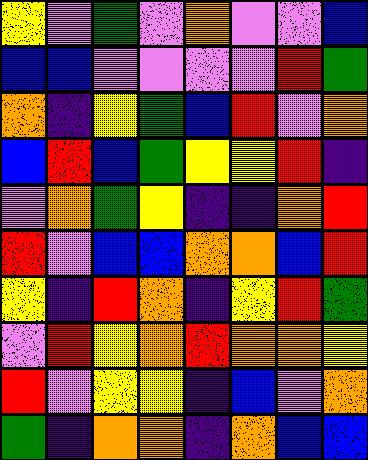[["yellow", "violet", "green", "violet", "orange", "violet", "violet", "blue"], ["blue", "blue", "violet", "violet", "violet", "violet", "red", "green"], ["orange", "indigo", "yellow", "green", "blue", "red", "violet", "orange"], ["blue", "red", "blue", "green", "yellow", "yellow", "red", "indigo"], ["violet", "orange", "green", "yellow", "indigo", "indigo", "orange", "red"], ["red", "violet", "blue", "blue", "orange", "orange", "blue", "red"], ["yellow", "indigo", "red", "orange", "indigo", "yellow", "red", "green"], ["violet", "red", "yellow", "orange", "red", "orange", "orange", "yellow"], ["red", "violet", "yellow", "yellow", "indigo", "blue", "violet", "orange"], ["green", "indigo", "orange", "orange", "indigo", "orange", "blue", "blue"]]